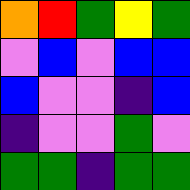[["orange", "red", "green", "yellow", "green"], ["violet", "blue", "violet", "blue", "blue"], ["blue", "violet", "violet", "indigo", "blue"], ["indigo", "violet", "violet", "green", "violet"], ["green", "green", "indigo", "green", "green"]]